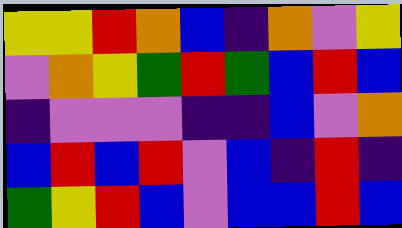[["yellow", "yellow", "red", "orange", "blue", "indigo", "orange", "violet", "yellow"], ["violet", "orange", "yellow", "green", "red", "green", "blue", "red", "blue"], ["indigo", "violet", "violet", "violet", "indigo", "indigo", "blue", "violet", "orange"], ["blue", "red", "blue", "red", "violet", "blue", "indigo", "red", "indigo"], ["green", "yellow", "red", "blue", "violet", "blue", "blue", "red", "blue"]]